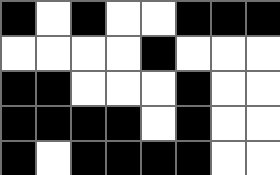[["black", "white", "black", "white", "white", "black", "black", "black"], ["white", "white", "white", "white", "black", "white", "white", "white"], ["black", "black", "white", "white", "white", "black", "white", "white"], ["black", "black", "black", "black", "white", "black", "white", "white"], ["black", "white", "black", "black", "black", "black", "white", "white"]]